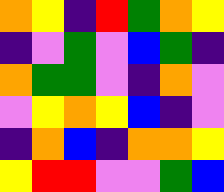[["orange", "yellow", "indigo", "red", "green", "orange", "yellow"], ["indigo", "violet", "green", "violet", "blue", "green", "indigo"], ["orange", "green", "green", "violet", "indigo", "orange", "violet"], ["violet", "yellow", "orange", "yellow", "blue", "indigo", "violet"], ["indigo", "orange", "blue", "indigo", "orange", "orange", "yellow"], ["yellow", "red", "red", "violet", "violet", "green", "blue"]]